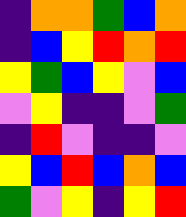[["indigo", "orange", "orange", "green", "blue", "orange"], ["indigo", "blue", "yellow", "red", "orange", "red"], ["yellow", "green", "blue", "yellow", "violet", "blue"], ["violet", "yellow", "indigo", "indigo", "violet", "green"], ["indigo", "red", "violet", "indigo", "indigo", "violet"], ["yellow", "blue", "red", "blue", "orange", "blue"], ["green", "violet", "yellow", "indigo", "yellow", "red"]]